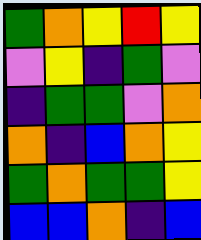[["green", "orange", "yellow", "red", "yellow"], ["violet", "yellow", "indigo", "green", "violet"], ["indigo", "green", "green", "violet", "orange"], ["orange", "indigo", "blue", "orange", "yellow"], ["green", "orange", "green", "green", "yellow"], ["blue", "blue", "orange", "indigo", "blue"]]